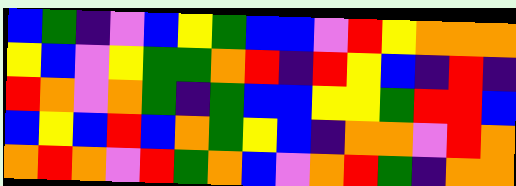[["blue", "green", "indigo", "violet", "blue", "yellow", "green", "blue", "blue", "violet", "red", "yellow", "orange", "orange", "orange"], ["yellow", "blue", "violet", "yellow", "green", "green", "orange", "red", "indigo", "red", "yellow", "blue", "indigo", "red", "indigo"], ["red", "orange", "violet", "orange", "green", "indigo", "green", "blue", "blue", "yellow", "yellow", "green", "red", "red", "blue"], ["blue", "yellow", "blue", "red", "blue", "orange", "green", "yellow", "blue", "indigo", "orange", "orange", "violet", "red", "orange"], ["orange", "red", "orange", "violet", "red", "green", "orange", "blue", "violet", "orange", "red", "green", "indigo", "orange", "orange"]]